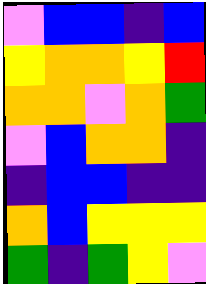[["violet", "blue", "blue", "indigo", "blue"], ["yellow", "orange", "orange", "yellow", "red"], ["orange", "orange", "violet", "orange", "green"], ["violet", "blue", "orange", "orange", "indigo"], ["indigo", "blue", "blue", "indigo", "indigo"], ["orange", "blue", "yellow", "yellow", "yellow"], ["green", "indigo", "green", "yellow", "violet"]]